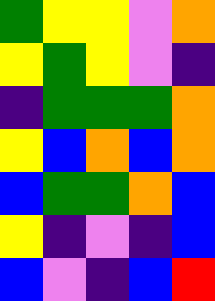[["green", "yellow", "yellow", "violet", "orange"], ["yellow", "green", "yellow", "violet", "indigo"], ["indigo", "green", "green", "green", "orange"], ["yellow", "blue", "orange", "blue", "orange"], ["blue", "green", "green", "orange", "blue"], ["yellow", "indigo", "violet", "indigo", "blue"], ["blue", "violet", "indigo", "blue", "red"]]